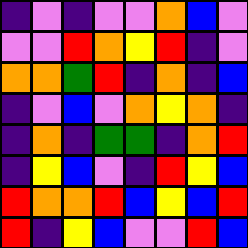[["indigo", "violet", "indigo", "violet", "violet", "orange", "blue", "violet"], ["violet", "violet", "red", "orange", "yellow", "red", "indigo", "violet"], ["orange", "orange", "green", "red", "indigo", "orange", "indigo", "blue"], ["indigo", "violet", "blue", "violet", "orange", "yellow", "orange", "indigo"], ["indigo", "orange", "indigo", "green", "green", "indigo", "orange", "red"], ["indigo", "yellow", "blue", "violet", "indigo", "red", "yellow", "blue"], ["red", "orange", "orange", "red", "blue", "yellow", "blue", "red"], ["red", "indigo", "yellow", "blue", "violet", "violet", "red", "blue"]]